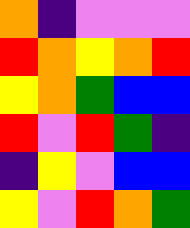[["orange", "indigo", "violet", "violet", "violet"], ["red", "orange", "yellow", "orange", "red"], ["yellow", "orange", "green", "blue", "blue"], ["red", "violet", "red", "green", "indigo"], ["indigo", "yellow", "violet", "blue", "blue"], ["yellow", "violet", "red", "orange", "green"]]